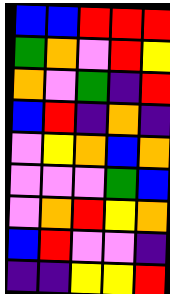[["blue", "blue", "red", "red", "red"], ["green", "orange", "violet", "red", "yellow"], ["orange", "violet", "green", "indigo", "red"], ["blue", "red", "indigo", "orange", "indigo"], ["violet", "yellow", "orange", "blue", "orange"], ["violet", "violet", "violet", "green", "blue"], ["violet", "orange", "red", "yellow", "orange"], ["blue", "red", "violet", "violet", "indigo"], ["indigo", "indigo", "yellow", "yellow", "red"]]